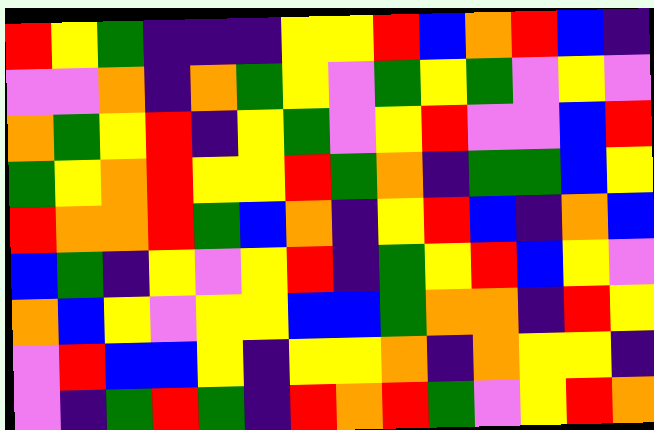[["red", "yellow", "green", "indigo", "indigo", "indigo", "yellow", "yellow", "red", "blue", "orange", "red", "blue", "indigo"], ["violet", "violet", "orange", "indigo", "orange", "green", "yellow", "violet", "green", "yellow", "green", "violet", "yellow", "violet"], ["orange", "green", "yellow", "red", "indigo", "yellow", "green", "violet", "yellow", "red", "violet", "violet", "blue", "red"], ["green", "yellow", "orange", "red", "yellow", "yellow", "red", "green", "orange", "indigo", "green", "green", "blue", "yellow"], ["red", "orange", "orange", "red", "green", "blue", "orange", "indigo", "yellow", "red", "blue", "indigo", "orange", "blue"], ["blue", "green", "indigo", "yellow", "violet", "yellow", "red", "indigo", "green", "yellow", "red", "blue", "yellow", "violet"], ["orange", "blue", "yellow", "violet", "yellow", "yellow", "blue", "blue", "green", "orange", "orange", "indigo", "red", "yellow"], ["violet", "red", "blue", "blue", "yellow", "indigo", "yellow", "yellow", "orange", "indigo", "orange", "yellow", "yellow", "indigo"], ["violet", "indigo", "green", "red", "green", "indigo", "red", "orange", "red", "green", "violet", "yellow", "red", "orange"]]